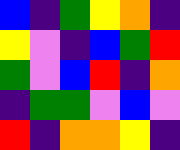[["blue", "indigo", "green", "yellow", "orange", "indigo"], ["yellow", "violet", "indigo", "blue", "green", "red"], ["green", "violet", "blue", "red", "indigo", "orange"], ["indigo", "green", "green", "violet", "blue", "violet"], ["red", "indigo", "orange", "orange", "yellow", "indigo"]]